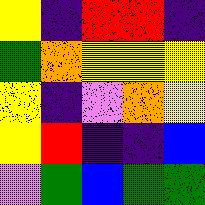[["yellow", "indigo", "red", "red", "indigo"], ["green", "orange", "yellow", "yellow", "yellow"], ["yellow", "indigo", "violet", "orange", "yellow"], ["yellow", "red", "indigo", "indigo", "blue"], ["violet", "green", "blue", "green", "green"]]